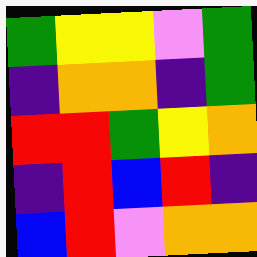[["green", "yellow", "yellow", "violet", "green"], ["indigo", "orange", "orange", "indigo", "green"], ["red", "red", "green", "yellow", "orange"], ["indigo", "red", "blue", "red", "indigo"], ["blue", "red", "violet", "orange", "orange"]]